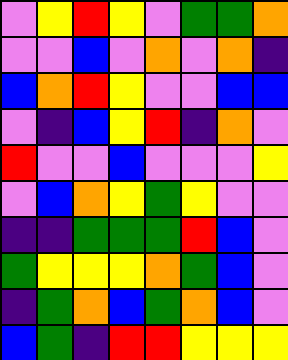[["violet", "yellow", "red", "yellow", "violet", "green", "green", "orange"], ["violet", "violet", "blue", "violet", "orange", "violet", "orange", "indigo"], ["blue", "orange", "red", "yellow", "violet", "violet", "blue", "blue"], ["violet", "indigo", "blue", "yellow", "red", "indigo", "orange", "violet"], ["red", "violet", "violet", "blue", "violet", "violet", "violet", "yellow"], ["violet", "blue", "orange", "yellow", "green", "yellow", "violet", "violet"], ["indigo", "indigo", "green", "green", "green", "red", "blue", "violet"], ["green", "yellow", "yellow", "yellow", "orange", "green", "blue", "violet"], ["indigo", "green", "orange", "blue", "green", "orange", "blue", "violet"], ["blue", "green", "indigo", "red", "red", "yellow", "yellow", "yellow"]]